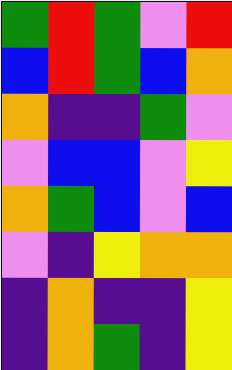[["green", "red", "green", "violet", "red"], ["blue", "red", "green", "blue", "orange"], ["orange", "indigo", "indigo", "green", "violet"], ["violet", "blue", "blue", "violet", "yellow"], ["orange", "green", "blue", "violet", "blue"], ["violet", "indigo", "yellow", "orange", "orange"], ["indigo", "orange", "indigo", "indigo", "yellow"], ["indigo", "orange", "green", "indigo", "yellow"]]